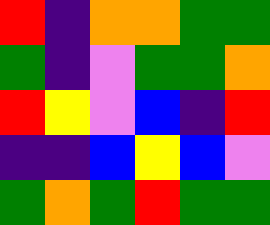[["red", "indigo", "orange", "orange", "green", "green"], ["green", "indigo", "violet", "green", "green", "orange"], ["red", "yellow", "violet", "blue", "indigo", "red"], ["indigo", "indigo", "blue", "yellow", "blue", "violet"], ["green", "orange", "green", "red", "green", "green"]]